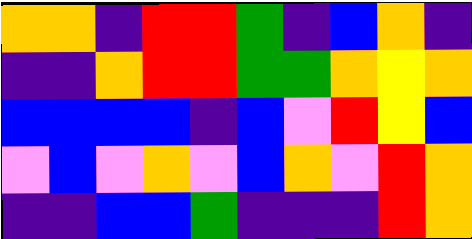[["orange", "orange", "indigo", "red", "red", "green", "indigo", "blue", "orange", "indigo"], ["indigo", "indigo", "orange", "red", "red", "green", "green", "orange", "yellow", "orange"], ["blue", "blue", "blue", "blue", "indigo", "blue", "violet", "red", "yellow", "blue"], ["violet", "blue", "violet", "orange", "violet", "blue", "orange", "violet", "red", "orange"], ["indigo", "indigo", "blue", "blue", "green", "indigo", "indigo", "indigo", "red", "orange"]]